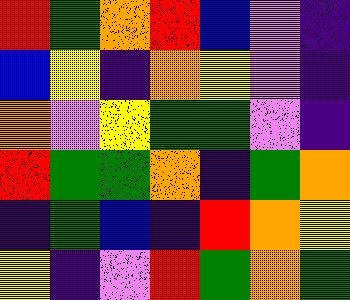[["red", "green", "orange", "red", "blue", "violet", "indigo"], ["blue", "yellow", "indigo", "orange", "yellow", "violet", "indigo"], ["orange", "violet", "yellow", "green", "green", "violet", "indigo"], ["red", "green", "green", "orange", "indigo", "green", "orange"], ["indigo", "green", "blue", "indigo", "red", "orange", "yellow"], ["yellow", "indigo", "violet", "red", "green", "orange", "green"]]